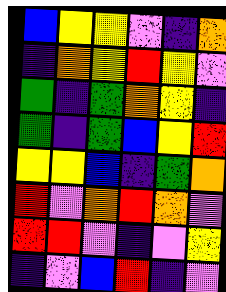[["blue", "yellow", "yellow", "violet", "indigo", "orange"], ["indigo", "orange", "yellow", "red", "yellow", "violet"], ["green", "indigo", "green", "orange", "yellow", "indigo"], ["green", "indigo", "green", "blue", "yellow", "red"], ["yellow", "yellow", "blue", "indigo", "green", "orange"], ["red", "violet", "orange", "red", "orange", "violet"], ["red", "red", "violet", "indigo", "violet", "yellow"], ["indigo", "violet", "blue", "red", "indigo", "violet"]]